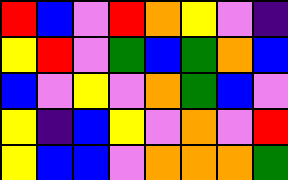[["red", "blue", "violet", "red", "orange", "yellow", "violet", "indigo"], ["yellow", "red", "violet", "green", "blue", "green", "orange", "blue"], ["blue", "violet", "yellow", "violet", "orange", "green", "blue", "violet"], ["yellow", "indigo", "blue", "yellow", "violet", "orange", "violet", "red"], ["yellow", "blue", "blue", "violet", "orange", "orange", "orange", "green"]]